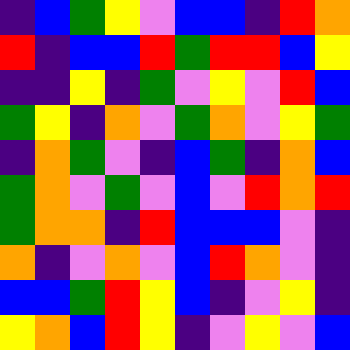[["indigo", "blue", "green", "yellow", "violet", "blue", "blue", "indigo", "red", "orange"], ["red", "indigo", "blue", "blue", "red", "green", "red", "red", "blue", "yellow"], ["indigo", "indigo", "yellow", "indigo", "green", "violet", "yellow", "violet", "red", "blue"], ["green", "yellow", "indigo", "orange", "violet", "green", "orange", "violet", "yellow", "green"], ["indigo", "orange", "green", "violet", "indigo", "blue", "green", "indigo", "orange", "blue"], ["green", "orange", "violet", "green", "violet", "blue", "violet", "red", "orange", "red"], ["green", "orange", "orange", "indigo", "red", "blue", "blue", "blue", "violet", "indigo"], ["orange", "indigo", "violet", "orange", "violet", "blue", "red", "orange", "violet", "indigo"], ["blue", "blue", "green", "red", "yellow", "blue", "indigo", "violet", "yellow", "indigo"], ["yellow", "orange", "blue", "red", "yellow", "indigo", "violet", "yellow", "violet", "blue"]]